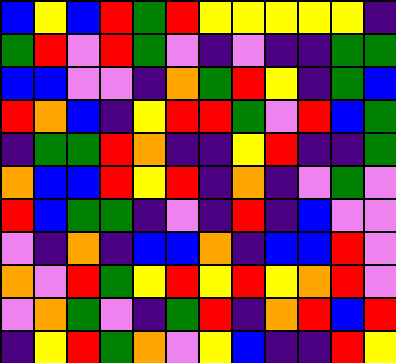[["blue", "yellow", "blue", "red", "green", "red", "yellow", "yellow", "yellow", "yellow", "yellow", "indigo"], ["green", "red", "violet", "red", "green", "violet", "indigo", "violet", "indigo", "indigo", "green", "green"], ["blue", "blue", "violet", "violet", "indigo", "orange", "green", "red", "yellow", "indigo", "green", "blue"], ["red", "orange", "blue", "indigo", "yellow", "red", "red", "green", "violet", "red", "blue", "green"], ["indigo", "green", "green", "red", "orange", "indigo", "indigo", "yellow", "red", "indigo", "indigo", "green"], ["orange", "blue", "blue", "red", "yellow", "red", "indigo", "orange", "indigo", "violet", "green", "violet"], ["red", "blue", "green", "green", "indigo", "violet", "indigo", "red", "indigo", "blue", "violet", "violet"], ["violet", "indigo", "orange", "indigo", "blue", "blue", "orange", "indigo", "blue", "blue", "red", "violet"], ["orange", "violet", "red", "green", "yellow", "red", "yellow", "red", "yellow", "orange", "red", "violet"], ["violet", "orange", "green", "violet", "indigo", "green", "red", "indigo", "orange", "red", "blue", "red"], ["indigo", "yellow", "red", "green", "orange", "violet", "yellow", "blue", "indigo", "indigo", "red", "yellow"]]